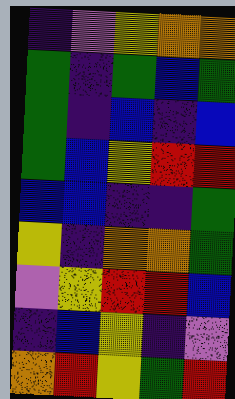[["indigo", "violet", "yellow", "orange", "orange"], ["green", "indigo", "green", "blue", "green"], ["green", "indigo", "blue", "indigo", "blue"], ["green", "blue", "yellow", "red", "red"], ["blue", "blue", "indigo", "indigo", "green"], ["yellow", "indigo", "orange", "orange", "green"], ["violet", "yellow", "red", "red", "blue"], ["indigo", "blue", "yellow", "indigo", "violet"], ["orange", "red", "yellow", "green", "red"]]